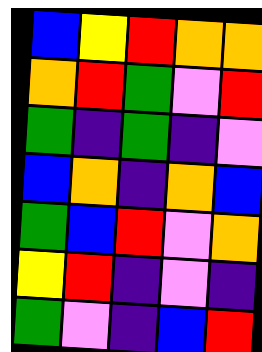[["blue", "yellow", "red", "orange", "orange"], ["orange", "red", "green", "violet", "red"], ["green", "indigo", "green", "indigo", "violet"], ["blue", "orange", "indigo", "orange", "blue"], ["green", "blue", "red", "violet", "orange"], ["yellow", "red", "indigo", "violet", "indigo"], ["green", "violet", "indigo", "blue", "red"]]